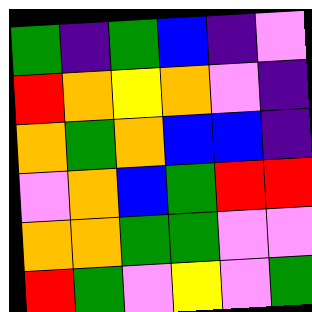[["green", "indigo", "green", "blue", "indigo", "violet"], ["red", "orange", "yellow", "orange", "violet", "indigo"], ["orange", "green", "orange", "blue", "blue", "indigo"], ["violet", "orange", "blue", "green", "red", "red"], ["orange", "orange", "green", "green", "violet", "violet"], ["red", "green", "violet", "yellow", "violet", "green"]]